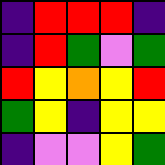[["indigo", "red", "red", "red", "indigo"], ["indigo", "red", "green", "violet", "green"], ["red", "yellow", "orange", "yellow", "red"], ["green", "yellow", "indigo", "yellow", "yellow"], ["indigo", "violet", "violet", "yellow", "green"]]